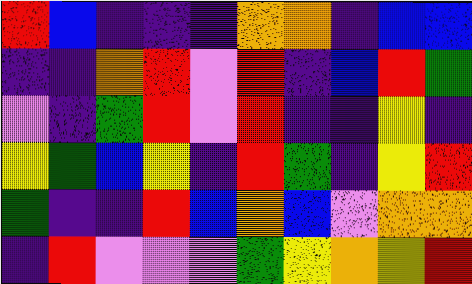[["red", "blue", "indigo", "indigo", "indigo", "orange", "orange", "indigo", "blue", "blue"], ["indigo", "indigo", "orange", "red", "violet", "red", "indigo", "blue", "red", "green"], ["violet", "indigo", "green", "red", "violet", "red", "indigo", "indigo", "yellow", "indigo"], ["yellow", "green", "blue", "yellow", "indigo", "red", "green", "indigo", "yellow", "red"], ["green", "indigo", "indigo", "red", "blue", "orange", "blue", "violet", "orange", "orange"], ["indigo", "red", "violet", "violet", "violet", "green", "yellow", "orange", "yellow", "red"]]